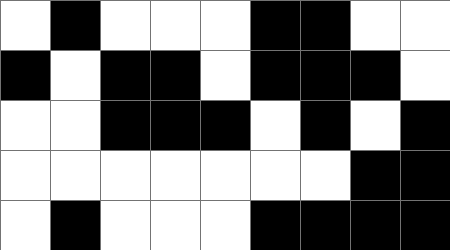[["white", "black", "white", "white", "white", "black", "black", "white", "white"], ["black", "white", "black", "black", "white", "black", "black", "black", "white"], ["white", "white", "black", "black", "black", "white", "black", "white", "black"], ["white", "white", "white", "white", "white", "white", "white", "black", "black"], ["white", "black", "white", "white", "white", "black", "black", "black", "black"]]